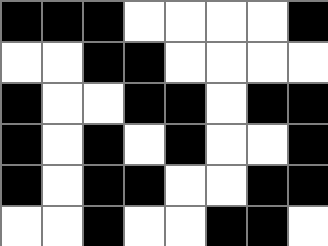[["black", "black", "black", "white", "white", "white", "white", "black"], ["white", "white", "black", "black", "white", "white", "white", "white"], ["black", "white", "white", "black", "black", "white", "black", "black"], ["black", "white", "black", "white", "black", "white", "white", "black"], ["black", "white", "black", "black", "white", "white", "black", "black"], ["white", "white", "black", "white", "white", "black", "black", "white"]]